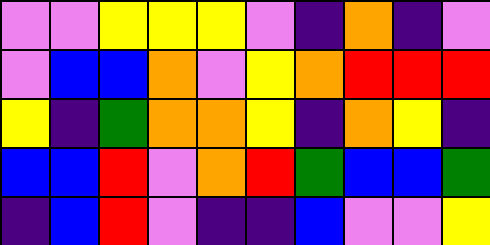[["violet", "violet", "yellow", "yellow", "yellow", "violet", "indigo", "orange", "indigo", "violet"], ["violet", "blue", "blue", "orange", "violet", "yellow", "orange", "red", "red", "red"], ["yellow", "indigo", "green", "orange", "orange", "yellow", "indigo", "orange", "yellow", "indigo"], ["blue", "blue", "red", "violet", "orange", "red", "green", "blue", "blue", "green"], ["indigo", "blue", "red", "violet", "indigo", "indigo", "blue", "violet", "violet", "yellow"]]